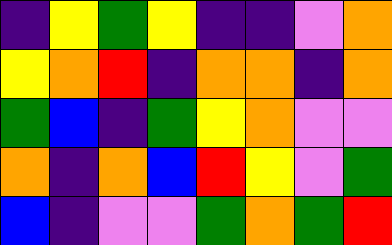[["indigo", "yellow", "green", "yellow", "indigo", "indigo", "violet", "orange"], ["yellow", "orange", "red", "indigo", "orange", "orange", "indigo", "orange"], ["green", "blue", "indigo", "green", "yellow", "orange", "violet", "violet"], ["orange", "indigo", "orange", "blue", "red", "yellow", "violet", "green"], ["blue", "indigo", "violet", "violet", "green", "orange", "green", "red"]]